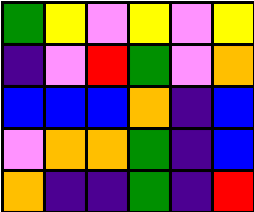[["green", "yellow", "violet", "yellow", "violet", "yellow"], ["indigo", "violet", "red", "green", "violet", "orange"], ["blue", "blue", "blue", "orange", "indigo", "blue"], ["violet", "orange", "orange", "green", "indigo", "blue"], ["orange", "indigo", "indigo", "green", "indigo", "red"]]